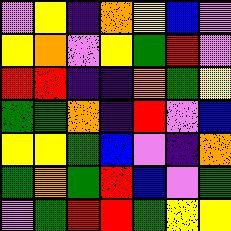[["violet", "yellow", "indigo", "orange", "yellow", "blue", "violet"], ["yellow", "orange", "violet", "yellow", "green", "red", "violet"], ["red", "red", "indigo", "indigo", "orange", "green", "yellow"], ["green", "green", "orange", "indigo", "red", "violet", "blue"], ["yellow", "yellow", "green", "blue", "violet", "indigo", "orange"], ["green", "orange", "green", "red", "blue", "violet", "green"], ["violet", "green", "red", "red", "green", "yellow", "yellow"]]